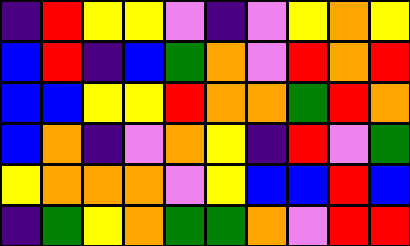[["indigo", "red", "yellow", "yellow", "violet", "indigo", "violet", "yellow", "orange", "yellow"], ["blue", "red", "indigo", "blue", "green", "orange", "violet", "red", "orange", "red"], ["blue", "blue", "yellow", "yellow", "red", "orange", "orange", "green", "red", "orange"], ["blue", "orange", "indigo", "violet", "orange", "yellow", "indigo", "red", "violet", "green"], ["yellow", "orange", "orange", "orange", "violet", "yellow", "blue", "blue", "red", "blue"], ["indigo", "green", "yellow", "orange", "green", "green", "orange", "violet", "red", "red"]]